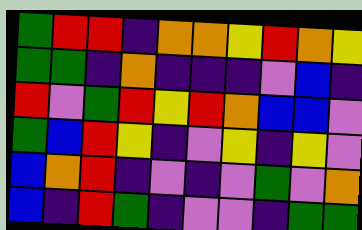[["green", "red", "red", "indigo", "orange", "orange", "yellow", "red", "orange", "yellow"], ["green", "green", "indigo", "orange", "indigo", "indigo", "indigo", "violet", "blue", "indigo"], ["red", "violet", "green", "red", "yellow", "red", "orange", "blue", "blue", "violet"], ["green", "blue", "red", "yellow", "indigo", "violet", "yellow", "indigo", "yellow", "violet"], ["blue", "orange", "red", "indigo", "violet", "indigo", "violet", "green", "violet", "orange"], ["blue", "indigo", "red", "green", "indigo", "violet", "violet", "indigo", "green", "green"]]